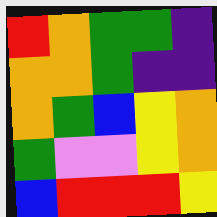[["red", "orange", "green", "green", "indigo"], ["orange", "orange", "green", "indigo", "indigo"], ["orange", "green", "blue", "yellow", "orange"], ["green", "violet", "violet", "yellow", "orange"], ["blue", "red", "red", "red", "yellow"]]